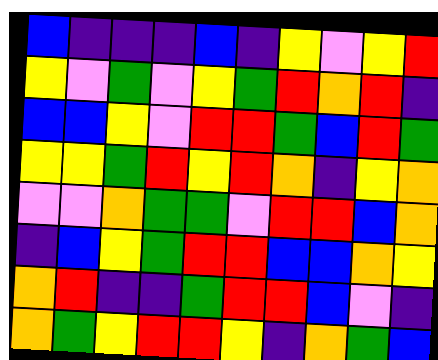[["blue", "indigo", "indigo", "indigo", "blue", "indigo", "yellow", "violet", "yellow", "red"], ["yellow", "violet", "green", "violet", "yellow", "green", "red", "orange", "red", "indigo"], ["blue", "blue", "yellow", "violet", "red", "red", "green", "blue", "red", "green"], ["yellow", "yellow", "green", "red", "yellow", "red", "orange", "indigo", "yellow", "orange"], ["violet", "violet", "orange", "green", "green", "violet", "red", "red", "blue", "orange"], ["indigo", "blue", "yellow", "green", "red", "red", "blue", "blue", "orange", "yellow"], ["orange", "red", "indigo", "indigo", "green", "red", "red", "blue", "violet", "indigo"], ["orange", "green", "yellow", "red", "red", "yellow", "indigo", "orange", "green", "blue"]]